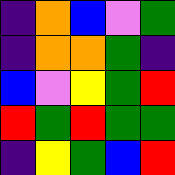[["indigo", "orange", "blue", "violet", "green"], ["indigo", "orange", "orange", "green", "indigo"], ["blue", "violet", "yellow", "green", "red"], ["red", "green", "red", "green", "green"], ["indigo", "yellow", "green", "blue", "red"]]